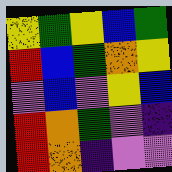[["yellow", "green", "yellow", "blue", "green"], ["red", "blue", "green", "orange", "yellow"], ["violet", "blue", "violet", "yellow", "blue"], ["red", "orange", "green", "violet", "indigo"], ["red", "orange", "indigo", "violet", "violet"]]